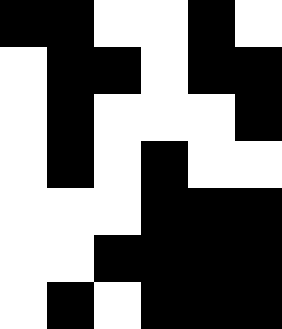[["black", "black", "white", "white", "black", "white"], ["white", "black", "black", "white", "black", "black"], ["white", "black", "white", "white", "white", "black"], ["white", "black", "white", "black", "white", "white"], ["white", "white", "white", "black", "black", "black"], ["white", "white", "black", "black", "black", "black"], ["white", "black", "white", "black", "black", "black"]]